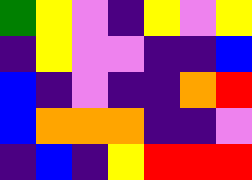[["green", "yellow", "violet", "indigo", "yellow", "violet", "yellow"], ["indigo", "yellow", "violet", "violet", "indigo", "indigo", "blue"], ["blue", "indigo", "violet", "indigo", "indigo", "orange", "red"], ["blue", "orange", "orange", "orange", "indigo", "indigo", "violet"], ["indigo", "blue", "indigo", "yellow", "red", "red", "red"]]